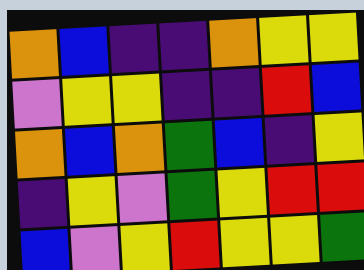[["orange", "blue", "indigo", "indigo", "orange", "yellow", "yellow"], ["violet", "yellow", "yellow", "indigo", "indigo", "red", "blue"], ["orange", "blue", "orange", "green", "blue", "indigo", "yellow"], ["indigo", "yellow", "violet", "green", "yellow", "red", "red"], ["blue", "violet", "yellow", "red", "yellow", "yellow", "green"]]